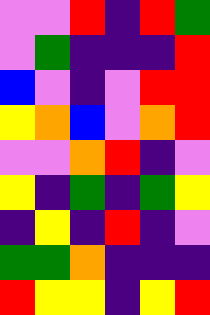[["violet", "violet", "red", "indigo", "red", "green"], ["violet", "green", "indigo", "indigo", "indigo", "red"], ["blue", "violet", "indigo", "violet", "red", "red"], ["yellow", "orange", "blue", "violet", "orange", "red"], ["violet", "violet", "orange", "red", "indigo", "violet"], ["yellow", "indigo", "green", "indigo", "green", "yellow"], ["indigo", "yellow", "indigo", "red", "indigo", "violet"], ["green", "green", "orange", "indigo", "indigo", "indigo"], ["red", "yellow", "yellow", "indigo", "yellow", "red"]]